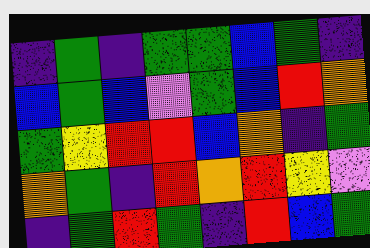[["indigo", "green", "indigo", "green", "green", "blue", "green", "indigo"], ["blue", "green", "blue", "violet", "green", "blue", "red", "orange"], ["green", "yellow", "red", "red", "blue", "orange", "indigo", "green"], ["orange", "green", "indigo", "red", "orange", "red", "yellow", "violet"], ["indigo", "green", "red", "green", "indigo", "red", "blue", "green"]]